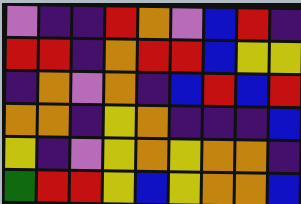[["violet", "indigo", "indigo", "red", "orange", "violet", "blue", "red", "indigo"], ["red", "red", "indigo", "orange", "red", "red", "blue", "yellow", "yellow"], ["indigo", "orange", "violet", "orange", "indigo", "blue", "red", "blue", "red"], ["orange", "orange", "indigo", "yellow", "orange", "indigo", "indigo", "indigo", "blue"], ["yellow", "indigo", "violet", "yellow", "orange", "yellow", "orange", "orange", "indigo"], ["green", "red", "red", "yellow", "blue", "yellow", "orange", "orange", "blue"]]